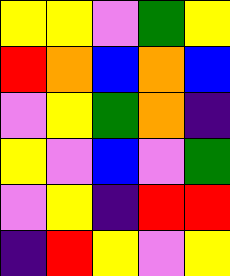[["yellow", "yellow", "violet", "green", "yellow"], ["red", "orange", "blue", "orange", "blue"], ["violet", "yellow", "green", "orange", "indigo"], ["yellow", "violet", "blue", "violet", "green"], ["violet", "yellow", "indigo", "red", "red"], ["indigo", "red", "yellow", "violet", "yellow"]]